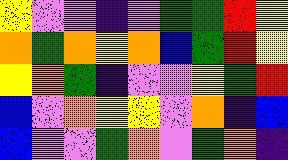[["yellow", "violet", "violet", "indigo", "violet", "green", "green", "red", "yellow"], ["orange", "green", "orange", "yellow", "orange", "blue", "green", "red", "yellow"], ["yellow", "orange", "green", "indigo", "violet", "violet", "yellow", "green", "red"], ["blue", "violet", "orange", "yellow", "yellow", "violet", "orange", "indigo", "blue"], ["blue", "violet", "violet", "green", "orange", "violet", "green", "orange", "indigo"]]